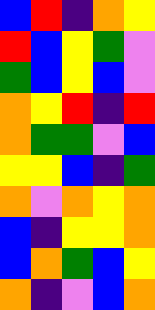[["blue", "red", "indigo", "orange", "yellow"], ["red", "blue", "yellow", "green", "violet"], ["green", "blue", "yellow", "blue", "violet"], ["orange", "yellow", "red", "indigo", "red"], ["orange", "green", "green", "violet", "blue"], ["yellow", "yellow", "blue", "indigo", "green"], ["orange", "violet", "orange", "yellow", "orange"], ["blue", "indigo", "yellow", "yellow", "orange"], ["blue", "orange", "green", "blue", "yellow"], ["orange", "indigo", "violet", "blue", "orange"]]